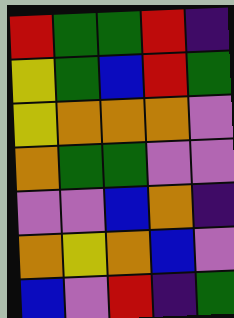[["red", "green", "green", "red", "indigo"], ["yellow", "green", "blue", "red", "green"], ["yellow", "orange", "orange", "orange", "violet"], ["orange", "green", "green", "violet", "violet"], ["violet", "violet", "blue", "orange", "indigo"], ["orange", "yellow", "orange", "blue", "violet"], ["blue", "violet", "red", "indigo", "green"]]